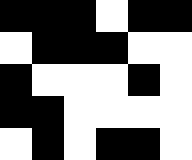[["black", "black", "black", "white", "black", "black"], ["white", "black", "black", "black", "white", "white"], ["black", "white", "white", "white", "black", "white"], ["black", "black", "white", "white", "white", "white"], ["white", "black", "white", "black", "black", "white"]]